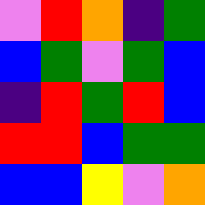[["violet", "red", "orange", "indigo", "green"], ["blue", "green", "violet", "green", "blue"], ["indigo", "red", "green", "red", "blue"], ["red", "red", "blue", "green", "green"], ["blue", "blue", "yellow", "violet", "orange"]]